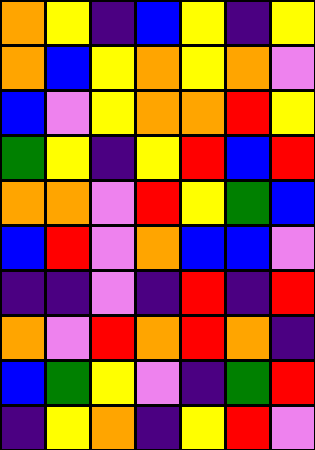[["orange", "yellow", "indigo", "blue", "yellow", "indigo", "yellow"], ["orange", "blue", "yellow", "orange", "yellow", "orange", "violet"], ["blue", "violet", "yellow", "orange", "orange", "red", "yellow"], ["green", "yellow", "indigo", "yellow", "red", "blue", "red"], ["orange", "orange", "violet", "red", "yellow", "green", "blue"], ["blue", "red", "violet", "orange", "blue", "blue", "violet"], ["indigo", "indigo", "violet", "indigo", "red", "indigo", "red"], ["orange", "violet", "red", "orange", "red", "orange", "indigo"], ["blue", "green", "yellow", "violet", "indigo", "green", "red"], ["indigo", "yellow", "orange", "indigo", "yellow", "red", "violet"]]